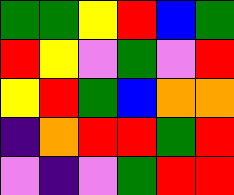[["green", "green", "yellow", "red", "blue", "green"], ["red", "yellow", "violet", "green", "violet", "red"], ["yellow", "red", "green", "blue", "orange", "orange"], ["indigo", "orange", "red", "red", "green", "red"], ["violet", "indigo", "violet", "green", "red", "red"]]